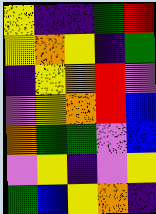[["yellow", "indigo", "indigo", "green", "red"], ["yellow", "orange", "yellow", "indigo", "green"], ["indigo", "yellow", "orange", "red", "violet"], ["violet", "yellow", "orange", "red", "blue"], ["orange", "green", "green", "violet", "blue"], ["violet", "yellow", "indigo", "violet", "yellow"], ["green", "blue", "yellow", "orange", "indigo"]]